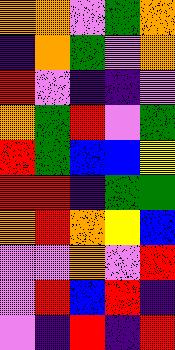[["orange", "orange", "violet", "green", "orange"], ["indigo", "orange", "green", "violet", "orange"], ["red", "violet", "indigo", "indigo", "violet"], ["orange", "green", "red", "violet", "green"], ["red", "green", "blue", "blue", "yellow"], ["red", "red", "indigo", "green", "green"], ["orange", "red", "orange", "yellow", "blue"], ["violet", "violet", "orange", "violet", "red"], ["violet", "red", "blue", "red", "indigo"], ["violet", "indigo", "red", "indigo", "red"]]